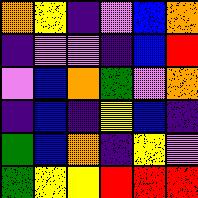[["orange", "yellow", "indigo", "violet", "blue", "orange"], ["indigo", "violet", "violet", "indigo", "blue", "red"], ["violet", "blue", "orange", "green", "violet", "orange"], ["indigo", "blue", "indigo", "yellow", "blue", "indigo"], ["green", "blue", "orange", "indigo", "yellow", "violet"], ["green", "yellow", "yellow", "red", "red", "red"]]